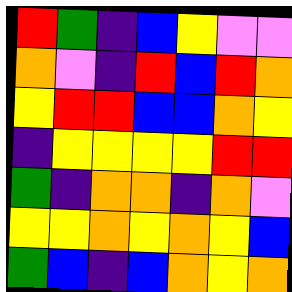[["red", "green", "indigo", "blue", "yellow", "violet", "violet"], ["orange", "violet", "indigo", "red", "blue", "red", "orange"], ["yellow", "red", "red", "blue", "blue", "orange", "yellow"], ["indigo", "yellow", "yellow", "yellow", "yellow", "red", "red"], ["green", "indigo", "orange", "orange", "indigo", "orange", "violet"], ["yellow", "yellow", "orange", "yellow", "orange", "yellow", "blue"], ["green", "blue", "indigo", "blue", "orange", "yellow", "orange"]]